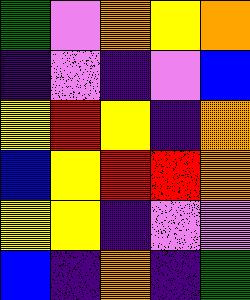[["green", "violet", "orange", "yellow", "orange"], ["indigo", "violet", "indigo", "violet", "blue"], ["yellow", "red", "yellow", "indigo", "orange"], ["blue", "yellow", "red", "red", "orange"], ["yellow", "yellow", "indigo", "violet", "violet"], ["blue", "indigo", "orange", "indigo", "green"]]